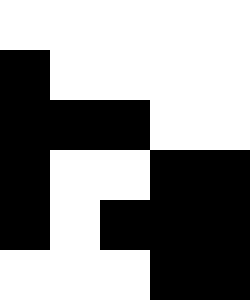[["white", "white", "white", "white", "white"], ["black", "white", "white", "white", "white"], ["black", "black", "black", "white", "white"], ["black", "white", "white", "black", "black"], ["black", "white", "black", "black", "black"], ["white", "white", "white", "black", "black"]]